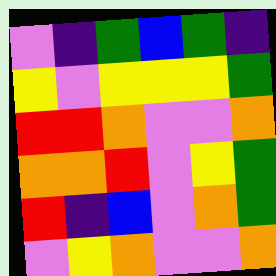[["violet", "indigo", "green", "blue", "green", "indigo"], ["yellow", "violet", "yellow", "yellow", "yellow", "green"], ["red", "red", "orange", "violet", "violet", "orange"], ["orange", "orange", "red", "violet", "yellow", "green"], ["red", "indigo", "blue", "violet", "orange", "green"], ["violet", "yellow", "orange", "violet", "violet", "orange"]]